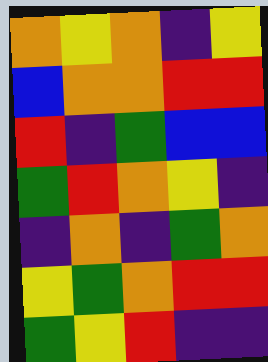[["orange", "yellow", "orange", "indigo", "yellow"], ["blue", "orange", "orange", "red", "red"], ["red", "indigo", "green", "blue", "blue"], ["green", "red", "orange", "yellow", "indigo"], ["indigo", "orange", "indigo", "green", "orange"], ["yellow", "green", "orange", "red", "red"], ["green", "yellow", "red", "indigo", "indigo"]]